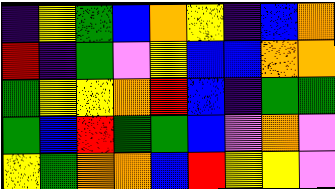[["indigo", "yellow", "green", "blue", "orange", "yellow", "indigo", "blue", "orange"], ["red", "indigo", "green", "violet", "yellow", "blue", "blue", "orange", "orange"], ["green", "yellow", "yellow", "orange", "red", "blue", "indigo", "green", "green"], ["green", "blue", "red", "green", "green", "blue", "violet", "orange", "violet"], ["yellow", "green", "orange", "orange", "blue", "red", "yellow", "yellow", "violet"]]